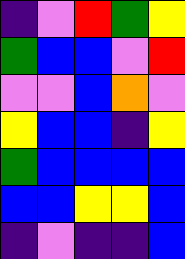[["indigo", "violet", "red", "green", "yellow"], ["green", "blue", "blue", "violet", "red"], ["violet", "violet", "blue", "orange", "violet"], ["yellow", "blue", "blue", "indigo", "yellow"], ["green", "blue", "blue", "blue", "blue"], ["blue", "blue", "yellow", "yellow", "blue"], ["indigo", "violet", "indigo", "indigo", "blue"]]